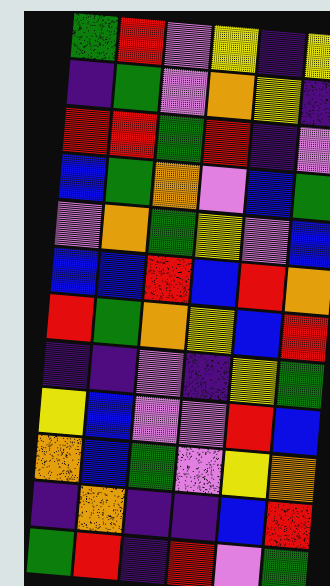[["green", "red", "violet", "yellow", "indigo", "yellow"], ["indigo", "green", "violet", "orange", "yellow", "indigo"], ["red", "red", "green", "red", "indigo", "violet"], ["blue", "green", "orange", "violet", "blue", "green"], ["violet", "orange", "green", "yellow", "violet", "blue"], ["blue", "blue", "red", "blue", "red", "orange"], ["red", "green", "orange", "yellow", "blue", "red"], ["indigo", "indigo", "violet", "indigo", "yellow", "green"], ["yellow", "blue", "violet", "violet", "red", "blue"], ["orange", "blue", "green", "violet", "yellow", "orange"], ["indigo", "orange", "indigo", "indigo", "blue", "red"], ["green", "red", "indigo", "red", "violet", "green"]]